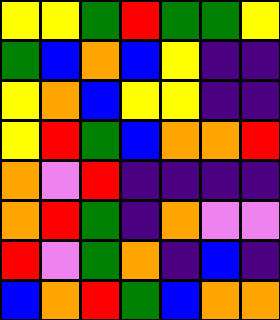[["yellow", "yellow", "green", "red", "green", "green", "yellow"], ["green", "blue", "orange", "blue", "yellow", "indigo", "indigo"], ["yellow", "orange", "blue", "yellow", "yellow", "indigo", "indigo"], ["yellow", "red", "green", "blue", "orange", "orange", "red"], ["orange", "violet", "red", "indigo", "indigo", "indigo", "indigo"], ["orange", "red", "green", "indigo", "orange", "violet", "violet"], ["red", "violet", "green", "orange", "indigo", "blue", "indigo"], ["blue", "orange", "red", "green", "blue", "orange", "orange"]]